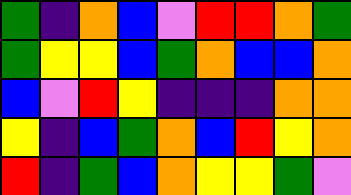[["green", "indigo", "orange", "blue", "violet", "red", "red", "orange", "green"], ["green", "yellow", "yellow", "blue", "green", "orange", "blue", "blue", "orange"], ["blue", "violet", "red", "yellow", "indigo", "indigo", "indigo", "orange", "orange"], ["yellow", "indigo", "blue", "green", "orange", "blue", "red", "yellow", "orange"], ["red", "indigo", "green", "blue", "orange", "yellow", "yellow", "green", "violet"]]